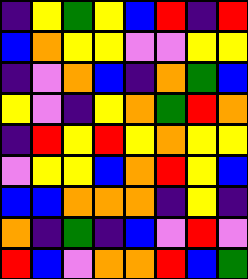[["indigo", "yellow", "green", "yellow", "blue", "red", "indigo", "red"], ["blue", "orange", "yellow", "yellow", "violet", "violet", "yellow", "yellow"], ["indigo", "violet", "orange", "blue", "indigo", "orange", "green", "blue"], ["yellow", "violet", "indigo", "yellow", "orange", "green", "red", "orange"], ["indigo", "red", "yellow", "red", "yellow", "orange", "yellow", "yellow"], ["violet", "yellow", "yellow", "blue", "orange", "red", "yellow", "blue"], ["blue", "blue", "orange", "orange", "orange", "indigo", "yellow", "indigo"], ["orange", "indigo", "green", "indigo", "blue", "violet", "red", "violet"], ["red", "blue", "violet", "orange", "orange", "red", "blue", "green"]]